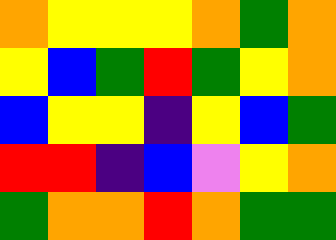[["orange", "yellow", "yellow", "yellow", "orange", "green", "orange"], ["yellow", "blue", "green", "red", "green", "yellow", "orange"], ["blue", "yellow", "yellow", "indigo", "yellow", "blue", "green"], ["red", "red", "indigo", "blue", "violet", "yellow", "orange"], ["green", "orange", "orange", "red", "orange", "green", "green"]]